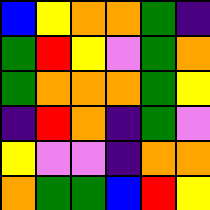[["blue", "yellow", "orange", "orange", "green", "indigo"], ["green", "red", "yellow", "violet", "green", "orange"], ["green", "orange", "orange", "orange", "green", "yellow"], ["indigo", "red", "orange", "indigo", "green", "violet"], ["yellow", "violet", "violet", "indigo", "orange", "orange"], ["orange", "green", "green", "blue", "red", "yellow"]]